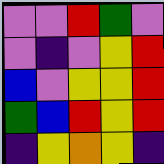[["violet", "violet", "red", "green", "violet"], ["violet", "indigo", "violet", "yellow", "red"], ["blue", "violet", "yellow", "yellow", "red"], ["green", "blue", "red", "yellow", "red"], ["indigo", "yellow", "orange", "yellow", "indigo"]]